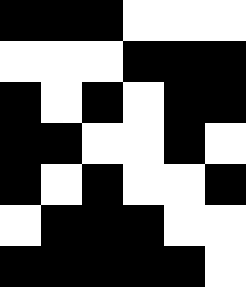[["black", "black", "black", "white", "white", "white"], ["white", "white", "white", "black", "black", "black"], ["black", "white", "black", "white", "black", "black"], ["black", "black", "white", "white", "black", "white"], ["black", "white", "black", "white", "white", "black"], ["white", "black", "black", "black", "white", "white"], ["black", "black", "black", "black", "black", "white"]]